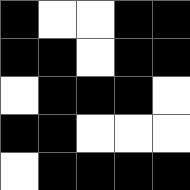[["black", "white", "white", "black", "black"], ["black", "black", "white", "black", "black"], ["white", "black", "black", "black", "white"], ["black", "black", "white", "white", "white"], ["white", "black", "black", "black", "black"]]